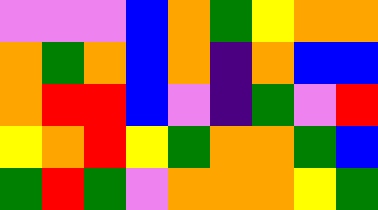[["violet", "violet", "violet", "blue", "orange", "green", "yellow", "orange", "orange"], ["orange", "green", "orange", "blue", "orange", "indigo", "orange", "blue", "blue"], ["orange", "red", "red", "blue", "violet", "indigo", "green", "violet", "red"], ["yellow", "orange", "red", "yellow", "green", "orange", "orange", "green", "blue"], ["green", "red", "green", "violet", "orange", "orange", "orange", "yellow", "green"]]